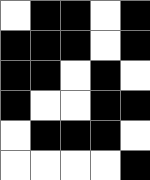[["white", "black", "black", "white", "black"], ["black", "black", "black", "white", "black"], ["black", "black", "white", "black", "white"], ["black", "white", "white", "black", "black"], ["white", "black", "black", "black", "white"], ["white", "white", "white", "white", "black"]]